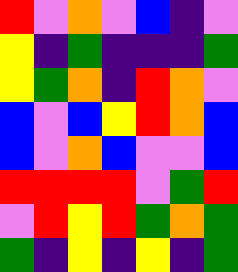[["red", "violet", "orange", "violet", "blue", "indigo", "violet"], ["yellow", "indigo", "green", "indigo", "indigo", "indigo", "green"], ["yellow", "green", "orange", "indigo", "red", "orange", "violet"], ["blue", "violet", "blue", "yellow", "red", "orange", "blue"], ["blue", "violet", "orange", "blue", "violet", "violet", "blue"], ["red", "red", "red", "red", "violet", "green", "red"], ["violet", "red", "yellow", "red", "green", "orange", "green"], ["green", "indigo", "yellow", "indigo", "yellow", "indigo", "green"]]